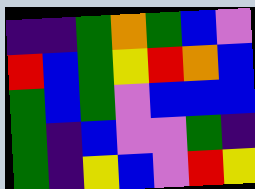[["indigo", "indigo", "green", "orange", "green", "blue", "violet"], ["red", "blue", "green", "yellow", "red", "orange", "blue"], ["green", "blue", "green", "violet", "blue", "blue", "blue"], ["green", "indigo", "blue", "violet", "violet", "green", "indigo"], ["green", "indigo", "yellow", "blue", "violet", "red", "yellow"]]